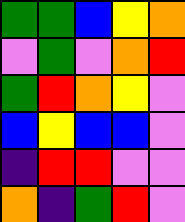[["green", "green", "blue", "yellow", "orange"], ["violet", "green", "violet", "orange", "red"], ["green", "red", "orange", "yellow", "violet"], ["blue", "yellow", "blue", "blue", "violet"], ["indigo", "red", "red", "violet", "violet"], ["orange", "indigo", "green", "red", "violet"]]